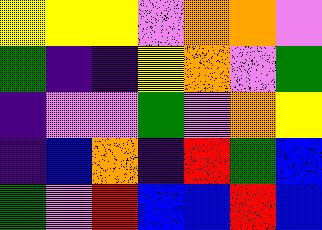[["yellow", "yellow", "yellow", "violet", "orange", "orange", "violet"], ["green", "indigo", "indigo", "yellow", "orange", "violet", "green"], ["indigo", "violet", "violet", "green", "violet", "orange", "yellow"], ["indigo", "blue", "orange", "indigo", "red", "green", "blue"], ["green", "violet", "red", "blue", "blue", "red", "blue"]]